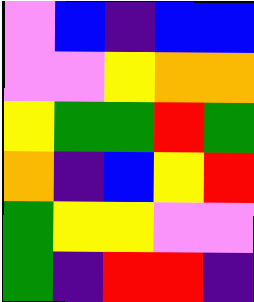[["violet", "blue", "indigo", "blue", "blue"], ["violet", "violet", "yellow", "orange", "orange"], ["yellow", "green", "green", "red", "green"], ["orange", "indigo", "blue", "yellow", "red"], ["green", "yellow", "yellow", "violet", "violet"], ["green", "indigo", "red", "red", "indigo"]]